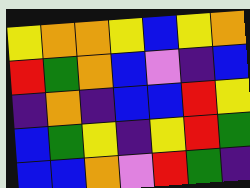[["yellow", "orange", "orange", "yellow", "blue", "yellow", "orange"], ["red", "green", "orange", "blue", "violet", "indigo", "blue"], ["indigo", "orange", "indigo", "blue", "blue", "red", "yellow"], ["blue", "green", "yellow", "indigo", "yellow", "red", "green"], ["blue", "blue", "orange", "violet", "red", "green", "indigo"]]